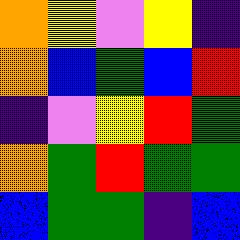[["orange", "yellow", "violet", "yellow", "indigo"], ["orange", "blue", "green", "blue", "red"], ["indigo", "violet", "yellow", "red", "green"], ["orange", "green", "red", "green", "green"], ["blue", "green", "green", "indigo", "blue"]]